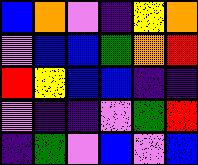[["blue", "orange", "violet", "indigo", "yellow", "orange"], ["violet", "blue", "blue", "green", "orange", "red"], ["red", "yellow", "blue", "blue", "indigo", "indigo"], ["violet", "indigo", "indigo", "violet", "green", "red"], ["indigo", "green", "violet", "blue", "violet", "blue"]]